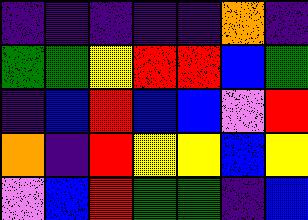[["indigo", "indigo", "indigo", "indigo", "indigo", "orange", "indigo"], ["green", "green", "yellow", "red", "red", "blue", "green"], ["indigo", "blue", "red", "blue", "blue", "violet", "red"], ["orange", "indigo", "red", "yellow", "yellow", "blue", "yellow"], ["violet", "blue", "red", "green", "green", "indigo", "blue"]]